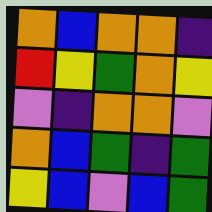[["orange", "blue", "orange", "orange", "indigo"], ["red", "yellow", "green", "orange", "yellow"], ["violet", "indigo", "orange", "orange", "violet"], ["orange", "blue", "green", "indigo", "green"], ["yellow", "blue", "violet", "blue", "green"]]